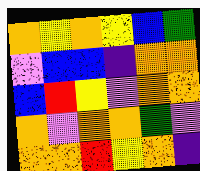[["orange", "yellow", "orange", "yellow", "blue", "green"], ["violet", "blue", "blue", "indigo", "orange", "orange"], ["blue", "red", "yellow", "violet", "orange", "orange"], ["orange", "violet", "orange", "orange", "green", "violet"], ["orange", "orange", "red", "yellow", "orange", "indigo"]]